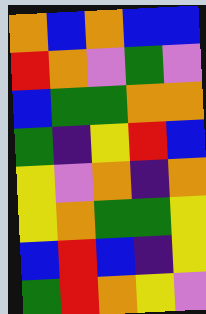[["orange", "blue", "orange", "blue", "blue"], ["red", "orange", "violet", "green", "violet"], ["blue", "green", "green", "orange", "orange"], ["green", "indigo", "yellow", "red", "blue"], ["yellow", "violet", "orange", "indigo", "orange"], ["yellow", "orange", "green", "green", "yellow"], ["blue", "red", "blue", "indigo", "yellow"], ["green", "red", "orange", "yellow", "violet"]]